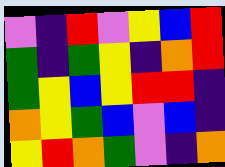[["violet", "indigo", "red", "violet", "yellow", "blue", "red"], ["green", "indigo", "green", "yellow", "indigo", "orange", "red"], ["green", "yellow", "blue", "yellow", "red", "red", "indigo"], ["orange", "yellow", "green", "blue", "violet", "blue", "indigo"], ["yellow", "red", "orange", "green", "violet", "indigo", "orange"]]